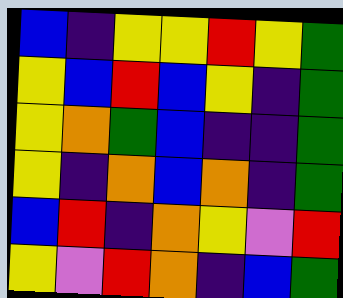[["blue", "indigo", "yellow", "yellow", "red", "yellow", "green"], ["yellow", "blue", "red", "blue", "yellow", "indigo", "green"], ["yellow", "orange", "green", "blue", "indigo", "indigo", "green"], ["yellow", "indigo", "orange", "blue", "orange", "indigo", "green"], ["blue", "red", "indigo", "orange", "yellow", "violet", "red"], ["yellow", "violet", "red", "orange", "indigo", "blue", "green"]]